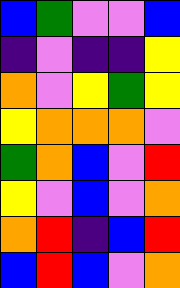[["blue", "green", "violet", "violet", "blue"], ["indigo", "violet", "indigo", "indigo", "yellow"], ["orange", "violet", "yellow", "green", "yellow"], ["yellow", "orange", "orange", "orange", "violet"], ["green", "orange", "blue", "violet", "red"], ["yellow", "violet", "blue", "violet", "orange"], ["orange", "red", "indigo", "blue", "red"], ["blue", "red", "blue", "violet", "orange"]]